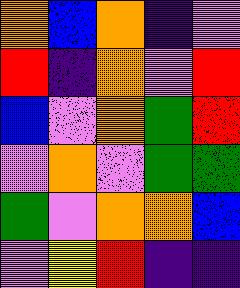[["orange", "blue", "orange", "indigo", "violet"], ["red", "indigo", "orange", "violet", "red"], ["blue", "violet", "orange", "green", "red"], ["violet", "orange", "violet", "green", "green"], ["green", "violet", "orange", "orange", "blue"], ["violet", "yellow", "red", "indigo", "indigo"]]